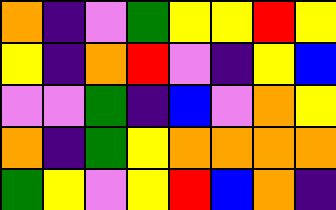[["orange", "indigo", "violet", "green", "yellow", "yellow", "red", "yellow"], ["yellow", "indigo", "orange", "red", "violet", "indigo", "yellow", "blue"], ["violet", "violet", "green", "indigo", "blue", "violet", "orange", "yellow"], ["orange", "indigo", "green", "yellow", "orange", "orange", "orange", "orange"], ["green", "yellow", "violet", "yellow", "red", "blue", "orange", "indigo"]]